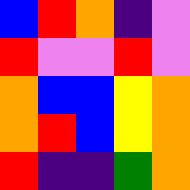[["blue", "red", "orange", "indigo", "violet"], ["red", "violet", "violet", "red", "violet"], ["orange", "blue", "blue", "yellow", "orange"], ["orange", "red", "blue", "yellow", "orange"], ["red", "indigo", "indigo", "green", "orange"]]